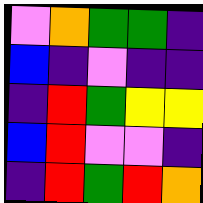[["violet", "orange", "green", "green", "indigo"], ["blue", "indigo", "violet", "indigo", "indigo"], ["indigo", "red", "green", "yellow", "yellow"], ["blue", "red", "violet", "violet", "indigo"], ["indigo", "red", "green", "red", "orange"]]